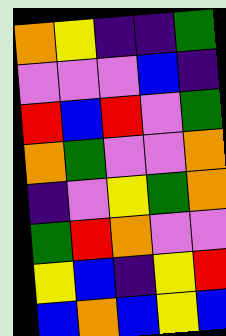[["orange", "yellow", "indigo", "indigo", "green"], ["violet", "violet", "violet", "blue", "indigo"], ["red", "blue", "red", "violet", "green"], ["orange", "green", "violet", "violet", "orange"], ["indigo", "violet", "yellow", "green", "orange"], ["green", "red", "orange", "violet", "violet"], ["yellow", "blue", "indigo", "yellow", "red"], ["blue", "orange", "blue", "yellow", "blue"]]